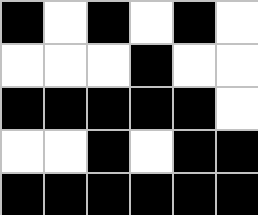[["black", "white", "black", "white", "black", "white"], ["white", "white", "white", "black", "white", "white"], ["black", "black", "black", "black", "black", "white"], ["white", "white", "black", "white", "black", "black"], ["black", "black", "black", "black", "black", "black"]]